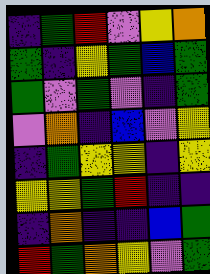[["indigo", "green", "red", "violet", "yellow", "orange"], ["green", "indigo", "yellow", "green", "blue", "green"], ["green", "violet", "green", "violet", "indigo", "green"], ["violet", "orange", "indigo", "blue", "violet", "yellow"], ["indigo", "green", "yellow", "yellow", "indigo", "yellow"], ["yellow", "yellow", "green", "red", "indigo", "indigo"], ["indigo", "orange", "indigo", "indigo", "blue", "green"], ["red", "green", "orange", "yellow", "violet", "green"]]